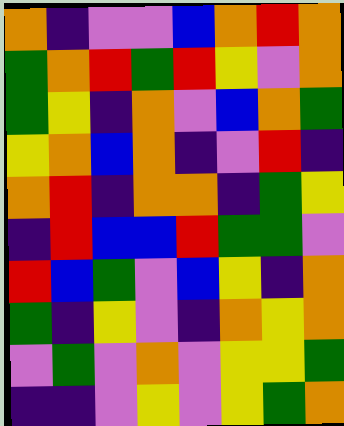[["orange", "indigo", "violet", "violet", "blue", "orange", "red", "orange"], ["green", "orange", "red", "green", "red", "yellow", "violet", "orange"], ["green", "yellow", "indigo", "orange", "violet", "blue", "orange", "green"], ["yellow", "orange", "blue", "orange", "indigo", "violet", "red", "indigo"], ["orange", "red", "indigo", "orange", "orange", "indigo", "green", "yellow"], ["indigo", "red", "blue", "blue", "red", "green", "green", "violet"], ["red", "blue", "green", "violet", "blue", "yellow", "indigo", "orange"], ["green", "indigo", "yellow", "violet", "indigo", "orange", "yellow", "orange"], ["violet", "green", "violet", "orange", "violet", "yellow", "yellow", "green"], ["indigo", "indigo", "violet", "yellow", "violet", "yellow", "green", "orange"]]